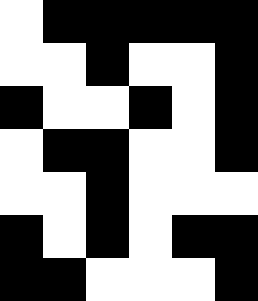[["white", "black", "black", "black", "black", "black"], ["white", "white", "black", "white", "white", "black"], ["black", "white", "white", "black", "white", "black"], ["white", "black", "black", "white", "white", "black"], ["white", "white", "black", "white", "white", "white"], ["black", "white", "black", "white", "black", "black"], ["black", "black", "white", "white", "white", "black"]]